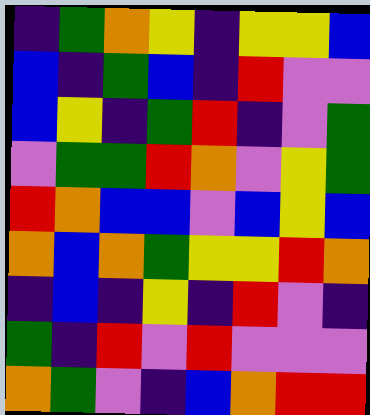[["indigo", "green", "orange", "yellow", "indigo", "yellow", "yellow", "blue"], ["blue", "indigo", "green", "blue", "indigo", "red", "violet", "violet"], ["blue", "yellow", "indigo", "green", "red", "indigo", "violet", "green"], ["violet", "green", "green", "red", "orange", "violet", "yellow", "green"], ["red", "orange", "blue", "blue", "violet", "blue", "yellow", "blue"], ["orange", "blue", "orange", "green", "yellow", "yellow", "red", "orange"], ["indigo", "blue", "indigo", "yellow", "indigo", "red", "violet", "indigo"], ["green", "indigo", "red", "violet", "red", "violet", "violet", "violet"], ["orange", "green", "violet", "indigo", "blue", "orange", "red", "red"]]